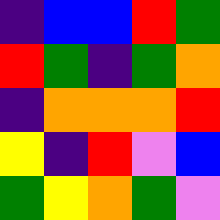[["indigo", "blue", "blue", "red", "green"], ["red", "green", "indigo", "green", "orange"], ["indigo", "orange", "orange", "orange", "red"], ["yellow", "indigo", "red", "violet", "blue"], ["green", "yellow", "orange", "green", "violet"]]